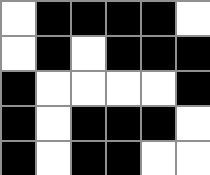[["white", "black", "black", "black", "black", "white"], ["white", "black", "white", "black", "black", "black"], ["black", "white", "white", "white", "white", "black"], ["black", "white", "black", "black", "black", "white"], ["black", "white", "black", "black", "white", "white"]]